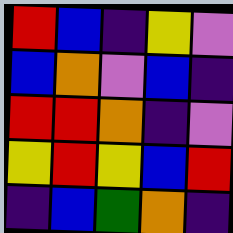[["red", "blue", "indigo", "yellow", "violet"], ["blue", "orange", "violet", "blue", "indigo"], ["red", "red", "orange", "indigo", "violet"], ["yellow", "red", "yellow", "blue", "red"], ["indigo", "blue", "green", "orange", "indigo"]]